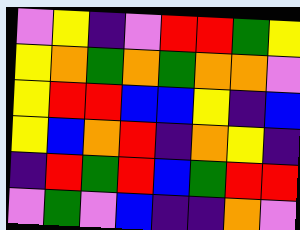[["violet", "yellow", "indigo", "violet", "red", "red", "green", "yellow"], ["yellow", "orange", "green", "orange", "green", "orange", "orange", "violet"], ["yellow", "red", "red", "blue", "blue", "yellow", "indigo", "blue"], ["yellow", "blue", "orange", "red", "indigo", "orange", "yellow", "indigo"], ["indigo", "red", "green", "red", "blue", "green", "red", "red"], ["violet", "green", "violet", "blue", "indigo", "indigo", "orange", "violet"]]